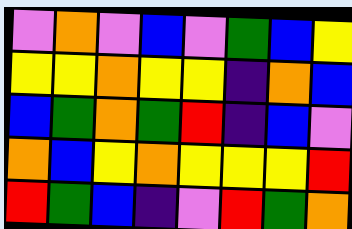[["violet", "orange", "violet", "blue", "violet", "green", "blue", "yellow"], ["yellow", "yellow", "orange", "yellow", "yellow", "indigo", "orange", "blue"], ["blue", "green", "orange", "green", "red", "indigo", "blue", "violet"], ["orange", "blue", "yellow", "orange", "yellow", "yellow", "yellow", "red"], ["red", "green", "blue", "indigo", "violet", "red", "green", "orange"]]